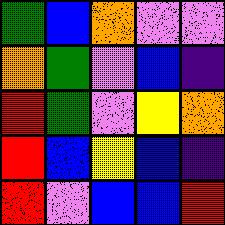[["green", "blue", "orange", "violet", "violet"], ["orange", "green", "violet", "blue", "indigo"], ["red", "green", "violet", "yellow", "orange"], ["red", "blue", "yellow", "blue", "indigo"], ["red", "violet", "blue", "blue", "red"]]